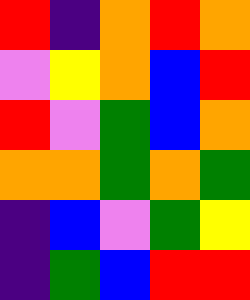[["red", "indigo", "orange", "red", "orange"], ["violet", "yellow", "orange", "blue", "red"], ["red", "violet", "green", "blue", "orange"], ["orange", "orange", "green", "orange", "green"], ["indigo", "blue", "violet", "green", "yellow"], ["indigo", "green", "blue", "red", "red"]]